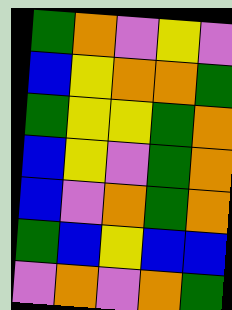[["green", "orange", "violet", "yellow", "violet"], ["blue", "yellow", "orange", "orange", "green"], ["green", "yellow", "yellow", "green", "orange"], ["blue", "yellow", "violet", "green", "orange"], ["blue", "violet", "orange", "green", "orange"], ["green", "blue", "yellow", "blue", "blue"], ["violet", "orange", "violet", "orange", "green"]]